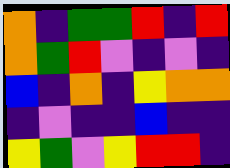[["orange", "indigo", "green", "green", "red", "indigo", "red"], ["orange", "green", "red", "violet", "indigo", "violet", "indigo"], ["blue", "indigo", "orange", "indigo", "yellow", "orange", "orange"], ["indigo", "violet", "indigo", "indigo", "blue", "indigo", "indigo"], ["yellow", "green", "violet", "yellow", "red", "red", "indigo"]]